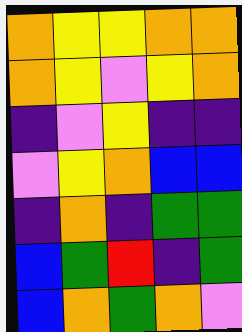[["orange", "yellow", "yellow", "orange", "orange"], ["orange", "yellow", "violet", "yellow", "orange"], ["indigo", "violet", "yellow", "indigo", "indigo"], ["violet", "yellow", "orange", "blue", "blue"], ["indigo", "orange", "indigo", "green", "green"], ["blue", "green", "red", "indigo", "green"], ["blue", "orange", "green", "orange", "violet"]]